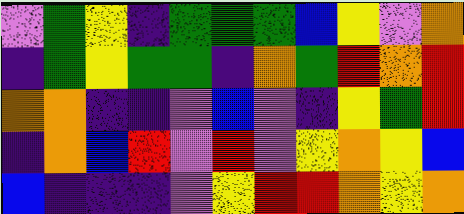[["violet", "green", "yellow", "indigo", "green", "green", "green", "blue", "yellow", "violet", "orange"], ["indigo", "green", "yellow", "green", "green", "indigo", "orange", "green", "red", "orange", "red"], ["orange", "orange", "indigo", "indigo", "violet", "blue", "violet", "indigo", "yellow", "green", "red"], ["indigo", "orange", "blue", "red", "violet", "red", "violet", "yellow", "orange", "yellow", "blue"], ["blue", "indigo", "indigo", "indigo", "violet", "yellow", "red", "red", "orange", "yellow", "orange"]]